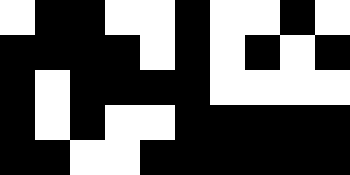[["white", "black", "black", "white", "white", "black", "white", "white", "black", "white"], ["black", "black", "black", "black", "white", "black", "white", "black", "white", "black"], ["black", "white", "black", "black", "black", "black", "white", "white", "white", "white"], ["black", "white", "black", "white", "white", "black", "black", "black", "black", "black"], ["black", "black", "white", "white", "black", "black", "black", "black", "black", "black"]]